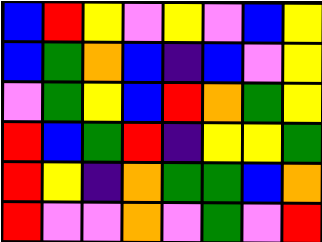[["blue", "red", "yellow", "violet", "yellow", "violet", "blue", "yellow"], ["blue", "green", "orange", "blue", "indigo", "blue", "violet", "yellow"], ["violet", "green", "yellow", "blue", "red", "orange", "green", "yellow"], ["red", "blue", "green", "red", "indigo", "yellow", "yellow", "green"], ["red", "yellow", "indigo", "orange", "green", "green", "blue", "orange"], ["red", "violet", "violet", "orange", "violet", "green", "violet", "red"]]